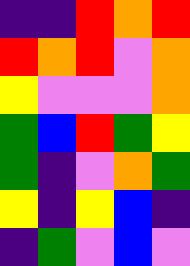[["indigo", "indigo", "red", "orange", "red"], ["red", "orange", "red", "violet", "orange"], ["yellow", "violet", "violet", "violet", "orange"], ["green", "blue", "red", "green", "yellow"], ["green", "indigo", "violet", "orange", "green"], ["yellow", "indigo", "yellow", "blue", "indigo"], ["indigo", "green", "violet", "blue", "violet"]]